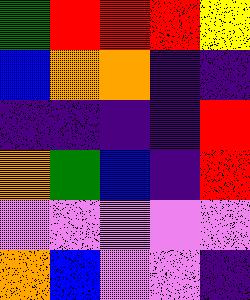[["green", "red", "red", "red", "yellow"], ["blue", "orange", "orange", "indigo", "indigo"], ["indigo", "indigo", "indigo", "indigo", "red"], ["orange", "green", "blue", "indigo", "red"], ["violet", "violet", "violet", "violet", "violet"], ["orange", "blue", "violet", "violet", "indigo"]]